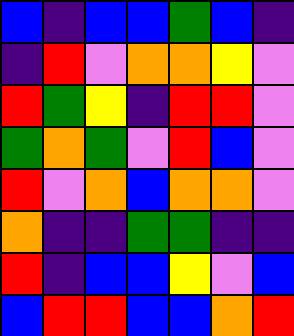[["blue", "indigo", "blue", "blue", "green", "blue", "indigo"], ["indigo", "red", "violet", "orange", "orange", "yellow", "violet"], ["red", "green", "yellow", "indigo", "red", "red", "violet"], ["green", "orange", "green", "violet", "red", "blue", "violet"], ["red", "violet", "orange", "blue", "orange", "orange", "violet"], ["orange", "indigo", "indigo", "green", "green", "indigo", "indigo"], ["red", "indigo", "blue", "blue", "yellow", "violet", "blue"], ["blue", "red", "red", "blue", "blue", "orange", "red"]]